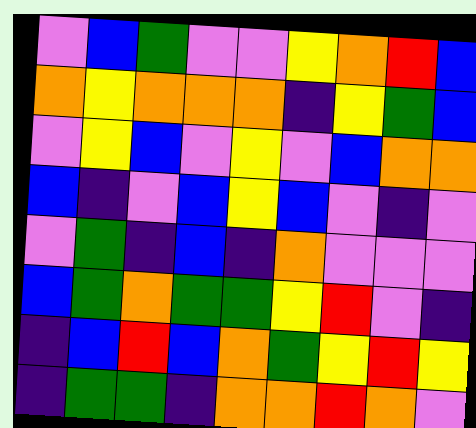[["violet", "blue", "green", "violet", "violet", "yellow", "orange", "red", "blue"], ["orange", "yellow", "orange", "orange", "orange", "indigo", "yellow", "green", "blue"], ["violet", "yellow", "blue", "violet", "yellow", "violet", "blue", "orange", "orange"], ["blue", "indigo", "violet", "blue", "yellow", "blue", "violet", "indigo", "violet"], ["violet", "green", "indigo", "blue", "indigo", "orange", "violet", "violet", "violet"], ["blue", "green", "orange", "green", "green", "yellow", "red", "violet", "indigo"], ["indigo", "blue", "red", "blue", "orange", "green", "yellow", "red", "yellow"], ["indigo", "green", "green", "indigo", "orange", "orange", "red", "orange", "violet"]]